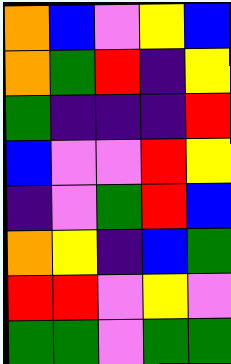[["orange", "blue", "violet", "yellow", "blue"], ["orange", "green", "red", "indigo", "yellow"], ["green", "indigo", "indigo", "indigo", "red"], ["blue", "violet", "violet", "red", "yellow"], ["indigo", "violet", "green", "red", "blue"], ["orange", "yellow", "indigo", "blue", "green"], ["red", "red", "violet", "yellow", "violet"], ["green", "green", "violet", "green", "green"]]